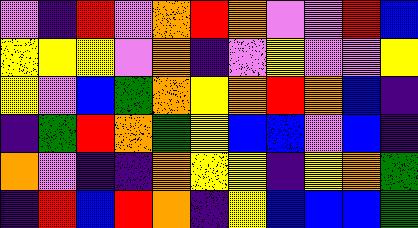[["violet", "indigo", "red", "violet", "orange", "red", "orange", "violet", "violet", "red", "blue"], ["yellow", "yellow", "yellow", "violet", "orange", "indigo", "violet", "yellow", "violet", "violet", "yellow"], ["yellow", "violet", "blue", "green", "orange", "yellow", "orange", "red", "orange", "blue", "indigo"], ["indigo", "green", "red", "orange", "green", "yellow", "blue", "blue", "violet", "blue", "indigo"], ["orange", "violet", "indigo", "indigo", "orange", "yellow", "yellow", "indigo", "yellow", "orange", "green"], ["indigo", "red", "blue", "red", "orange", "indigo", "yellow", "blue", "blue", "blue", "green"]]